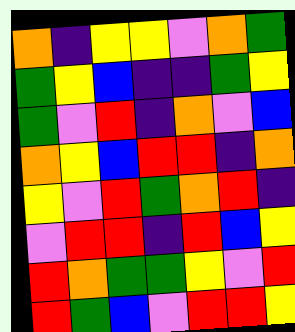[["orange", "indigo", "yellow", "yellow", "violet", "orange", "green"], ["green", "yellow", "blue", "indigo", "indigo", "green", "yellow"], ["green", "violet", "red", "indigo", "orange", "violet", "blue"], ["orange", "yellow", "blue", "red", "red", "indigo", "orange"], ["yellow", "violet", "red", "green", "orange", "red", "indigo"], ["violet", "red", "red", "indigo", "red", "blue", "yellow"], ["red", "orange", "green", "green", "yellow", "violet", "red"], ["red", "green", "blue", "violet", "red", "red", "yellow"]]